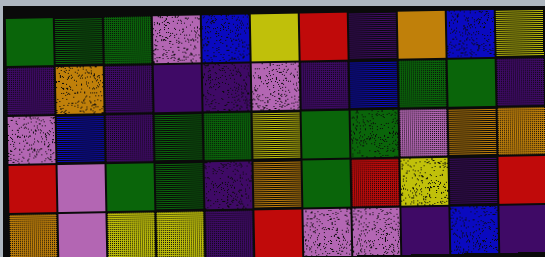[["green", "green", "green", "violet", "blue", "yellow", "red", "indigo", "orange", "blue", "yellow"], ["indigo", "orange", "indigo", "indigo", "indigo", "violet", "indigo", "blue", "green", "green", "indigo"], ["violet", "blue", "indigo", "green", "green", "yellow", "green", "green", "violet", "orange", "orange"], ["red", "violet", "green", "green", "indigo", "orange", "green", "red", "yellow", "indigo", "red"], ["orange", "violet", "yellow", "yellow", "indigo", "red", "violet", "violet", "indigo", "blue", "indigo"]]